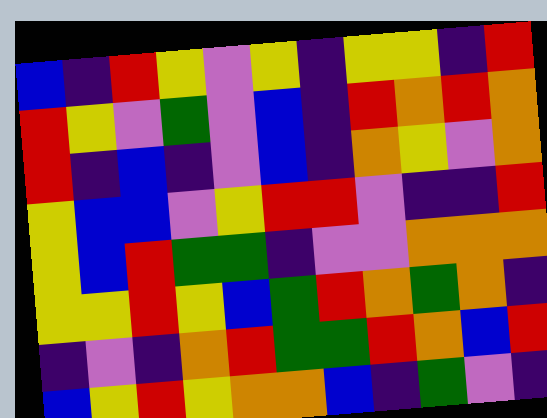[["blue", "indigo", "red", "yellow", "violet", "yellow", "indigo", "yellow", "yellow", "indigo", "red"], ["red", "yellow", "violet", "green", "violet", "blue", "indigo", "red", "orange", "red", "orange"], ["red", "indigo", "blue", "indigo", "violet", "blue", "indigo", "orange", "yellow", "violet", "orange"], ["yellow", "blue", "blue", "violet", "yellow", "red", "red", "violet", "indigo", "indigo", "red"], ["yellow", "blue", "red", "green", "green", "indigo", "violet", "violet", "orange", "orange", "orange"], ["yellow", "yellow", "red", "yellow", "blue", "green", "red", "orange", "green", "orange", "indigo"], ["indigo", "violet", "indigo", "orange", "red", "green", "green", "red", "orange", "blue", "red"], ["blue", "yellow", "red", "yellow", "orange", "orange", "blue", "indigo", "green", "violet", "indigo"]]